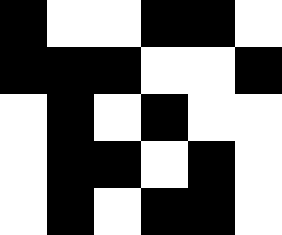[["black", "white", "white", "black", "black", "white"], ["black", "black", "black", "white", "white", "black"], ["white", "black", "white", "black", "white", "white"], ["white", "black", "black", "white", "black", "white"], ["white", "black", "white", "black", "black", "white"]]